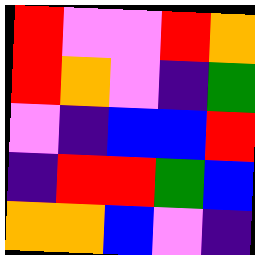[["red", "violet", "violet", "red", "orange"], ["red", "orange", "violet", "indigo", "green"], ["violet", "indigo", "blue", "blue", "red"], ["indigo", "red", "red", "green", "blue"], ["orange", "orange", "blue", "violet", "indigo"]]